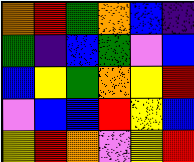[["orange", "red", "green", "orange", "blue", "indigo"], ["green", "indigo", "blue", "green", "violet", "blue"], ["blue", "yellow", "green", "orange", "yellow", "red"], ["violet", "blue", "blue", "red", "yellow", "blue"], ["yellow", "red", "orange", "violet", "yellow", "red"]]